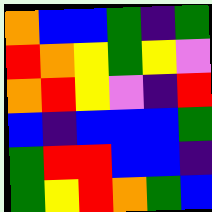[["orange", "blue", "blue", "green", "indigo", "green"], ["red", "orange", "yellow", "green", "yellow", "violet"], ["orange", "red", "yellow", "violet", "indigo", "red"], ["blue", "indigo", "blue", "blue", "blue", "green"], ["green", "red", "red", "blue", "blue", "indigo"], ["green", "yellow", "red", "orange", "green", "blue"]]